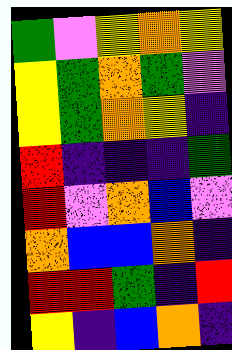[["green", "violet", "yellow", "orange", "yellow"], ["yellow", "green", "orange", "green", "violet"], ["yellow", "green", "orange", "yellow", "indigo"], ["red", "indigo", "indigo", "indigo", "green"], ["red", "violet", "orange", "blue", "violet"], ["orange", "blue", "blue", "orange", "indigo"], ["red", "red", "green", "indigo", "red"], ["yellow", "indigo", "blue", "orange", "indigo"]]